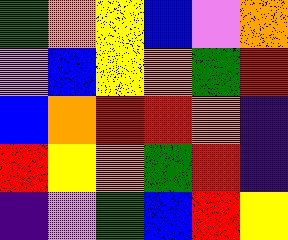[["green", "orange", "yellow", "blue", "violet", "orange"], ["violet", "blue", "yellow", "orange", "green", "red"], ["blue", "orange", "red", "red", "orange", "indigo"], ["red", "yellow", "orange", "green", "red", "indigo"], ["indigo", "violet", "green", "blue", "red", "yellow"]]